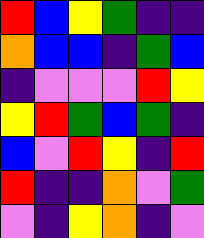[["red", "blue", "yellow", "green", "indigo", "indigo"], ["orange", "blue", "blue", "indigo", "green", "blue"], ["indigo", "violet", "violet", "violet", "red", "yellow"], ["yellow", "red", "green", "blue", "green", "indigo"], ["blue", "violet", "red", "yellow", "indigo", "red"], ["red", "indigo", "indigo", "orange", "violet", "green"], ["violet", "indigo", "yellow", "orange", "indigo", "violet"]]